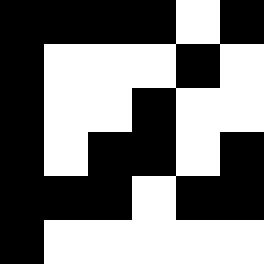[["black", "black", "black", "black", "white", "black"], ["black", "white", "white", "white", "black", "white"], ["black", "white", "white", "black", "white", "white"], ["black", "white", "black", "black", "white", "black"], ["black", "black", "black", "white", "black", "black"], ["black", "white", "white", "white", "white", "white"]]